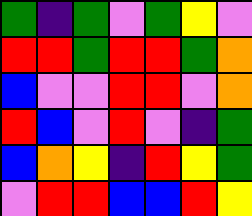[["green", "indigo", "green", "violet", "green", "yellow", "violet"], ["red", "red", "green", "red", "red", "green", "orange"], ["blue", "violet", "violet", "red", "red", "violet", "orange"], ["red", "blue", "violet", "red", "violet", "indigo", "green"], ["blue", "orange", "yellow", "indigo", "red", "yellow", "green"], ["violet", "red", "red", "blue", "blue", "red", "yellow"]]